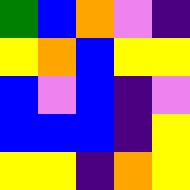[["green", "blue", "orange", "violet", "indigo"], ["yellow", "orange", "blue", "yellow", "yellow"], ["blue", "violet", "blue", "indigo", "violet"], ["blue", "blue", "blue", "indigo", "yellow"], ["yellow", "yellow", "indigo", "orange", "yellow"]]